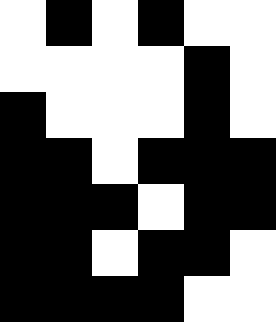[["white", "black", "white", "black", "white", "white"], ["white", "white", "white", "white", "black", "white"], ["black", "white", "white", "white", "black", "white"], ["black", "black", "white", "black", "black", "black"], ["black", "black", "black", "white", "black", "black"], ["black", "black", "white", "black", "black", "white"], ["black", "black", "black", "black", "white", "white"]]